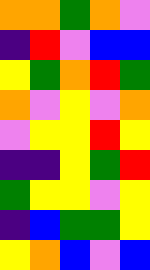[["orange", "orange", "green", "orange", "violet"], ["indigo", "red", "violet", "blue", "blue"], ["yellow", "green", "orange", "red", "green"], ["orange", "violet", "yellow", "violet", "orange"], ["violet", "yellow", "yellow", "red", "yellow"], ["indigo", "indigo", "yellow", "green", "red"], ["green", "yellow", "yellow", "violet", "yellow"], ["indigo", "blue", "green", "green", "yellow"], ["yellow", "orange", "blue", "violet", "blue"]]